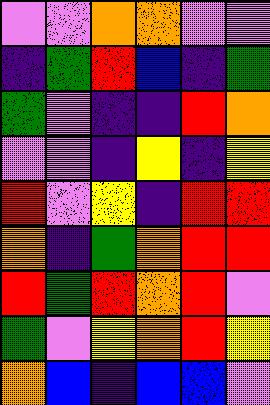[["violet", "violet", "orange", "orange", "violet", "violet"], ["indigo", "green", "red", "blue", "indigo", "green"], ["green", "violet", "indigo", "indigo", "red", "orange"], ["violet", "violet", "indigo", "yellow", "indigo", "yellow"], ["red", "violet", "yellow", "indigo", "red", "red"], ["orange", "indigo", "green", "orange", "red", "red"], ["red", "green", "red", "orange", "red", "violet"], ["green", "violet", "yellow", "orange", "red", "yellow"], ["orange", "blue", "indigo", "blue", "blue", "violet"]]